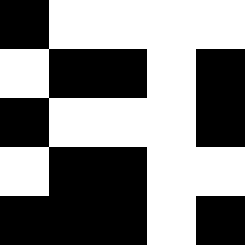[["black", "white", "white", "white", "white"], ["white", "black", "black", "white", "black"], ["black", "white", "white", "white", "black"], ["white", "black", "black", "white", "white"], ["black", "black", "black", "white", "black"]]